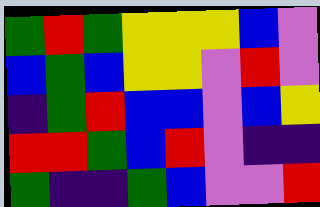[["green", "red", "green", "yellow", "yellow", "yellow", "blue", "violet"], ["blue", "green", "blue", "yellow", "yellow", "violet", "red", "violet"], ["indigo", "green", "red", "blue", "blue", "violet", "blue", "yellow"], ["red", "red", "green", "blue", "red", "violet", "indigo", "indigo"], ["green", "indigo", "indigo", "green", "blue", "violet", "violet", "red"]]